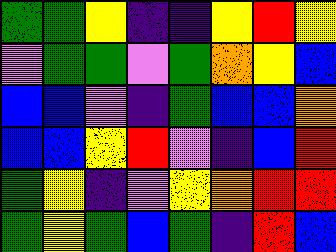[["green", "green", "yellow", "indigo", "indigo", "yellow", "red", "yellow"], ["violet", "green", "green", "violet", "green", "orange", "yellow", "blue"], ["blue", "blue", "violet", "indigo", "green", "blue", "blue", "orange"], ["blue", "blue", "yellow", "red", "violet", "indigo", "blue", "red"], ["green", "yellow", "indigo", "violet", "yellow", "orange", "red", "red"], ["green", "yellow", "green", "blue", "green", "indigo", "red", "blue"]]